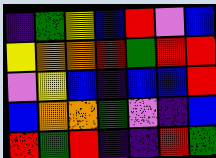[["indigo", "green", "yellow", "blue", "red", "violet", "blue"], ["yellow", "orange", "orange", "red", "green", "red", "red"], ["violet", "yellow", "blue", "indigo", "blue", "blue", "red"], ["blue", "orange", "orange", "green", "violet", "indigo", "blue"], ["red", "green", "red", "indigo", "indigo", "red", "green"]]